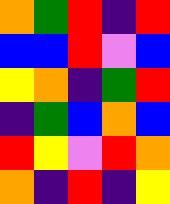[["orange", "green", "red", "indigo", "red"], ["blue", "blue", "red", "violet", "blue"], ["yellow", "orange", "indigo", "green", "red"], ["indigo", "green", "blue", "orange", "blue"], ["red", "yellow", "violet", "red", "orange"], ["orange", "indigo", "red", "indigo", "yellow"]]